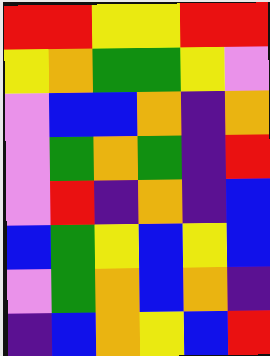[["red", "red", "yellow", "yellow", "red", "red"], ["yellow", "orange", "green", "green", "yellow", "violet"], ["violet", "blue", "blue", "orange", "indigo", "orange"], ["violet", "green", "orange", "green", "indigo", "red"], ["violet", "red", "indigo", "orange", "indigo", "blue"], ["blue", "green", "yellow", "blue", "yellow", "blue"], ["violet", "green", "orange", "blue", "orange", "indigo"], ["indigo", "blue", "orange", "yellow", "blue", "red"]]